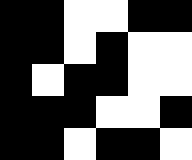[["black", "black", "white", "white", "black", "black"], ["black", "black", "white", "black", "white", "white"], ["black", "white", "black", "black", "white", "white"], ["black", "black", "black", "white", "white", "black"], ["black", "black", "white", "black", "black", "white"]]